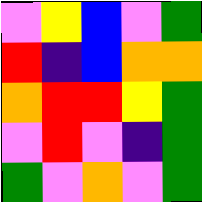[["violet", "yellow", "blue", "violet", "green"], ["red", "indigo", "blue", "orange", "orange"], ["orange", "red", "red", "yellow", "green"], ["violet", "red", "violet", "indigo", "green"], ["green", "violet", "orange", "violet", "green"]]